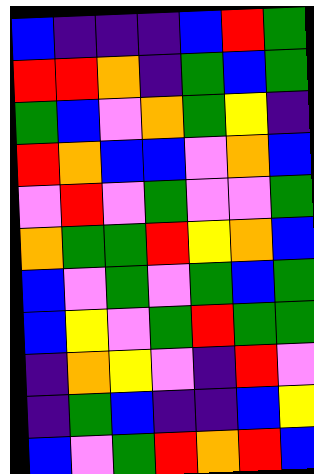[["blue", "indigo", "indigo", "indigo", "blue", "red", "green"], ["red", "red", "orange", "indigo", "green", "blue", "green"], ["green", "blue", "violet", "orange", "green", "yellow", "indigo"], ["red", "orange", "blue", "blue", "violet", "orange", "blue"], ["violet", "red", "violet", "green", "violet", "violet", "green"], ["orange", "green", "green", "red", "yellow", "orange", "blue"], ["blue", "violet", "green", "violet", "green", "blue", "green"], ["blue", "yellow", "violet", "green", "red", "green", "green"], ["indigo", "orange", "yellow", "violet", "indigo", "red", "violet"], ["indigo", "green", "blue", "indigo", "indigo", "blue", "yellow"], ["blue", "violet", "green", "red", "orange", "red", "blue"]]